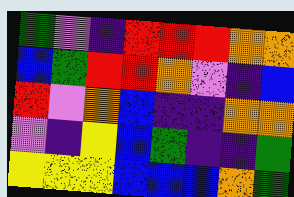[["green", "violet", "indigo", "red", "red", "red", "orange", "orange"], ["blue", "green", "red", "red", "orange", "violet", "indigo", "blue"], ["red", "violet", "orange", "blue", "indigo", "indigo", "orange", "orange"], ["violet", "indigo", "yellow", "blue", "green", "indigo", "indigo", "green"], ["yellow", "yellow", "yellow", "blue", "blue", "blue", "orange", "green"]]